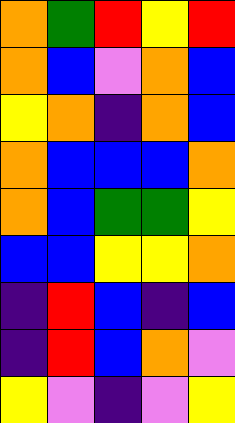[["orange", "green", "red", "yellow", "red"], ["orange", "blue", "violet", "orange", "blue"], ["yellow", "orange", "indigo", "orange", "blue"], ["orange", "blue", "blue", "blue", "orange"], ["orange", "blue", "green", "green", "yellow"], ["blue", "blue", "yellow", "yellow", "orange"], ["indigo", "red", "blue", "indigo", "blue"], ["indigo", "red", "blue", "orange", "violet"], ["yellow", "violet", "indigo", "violet", "yellow"]]